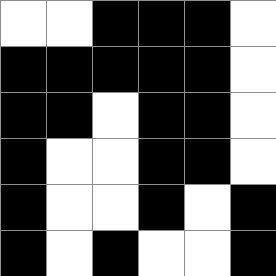[["white", "white", "black", "black", "black", "white"], ["black", "black", "black", "black", "black", "white"], ["black", "black", "white", "black", "black", "white"], ["black", "white", "white", "black", "black", "white"], ["black", "white", "white", "black", "white", "black"], ["black", "white", "black", "white", "white", "black"]]